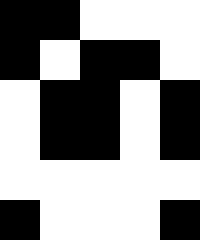[["black", "black", "white", "white", "white"], ["black", "white", "black", "black", "white"], ["white", "black", "black", "white", "black"], ["white", "black", "black", "white", "black"], ["white", "white", "white", "white", "white"], ["black", "white", "white", "white", "black"]]